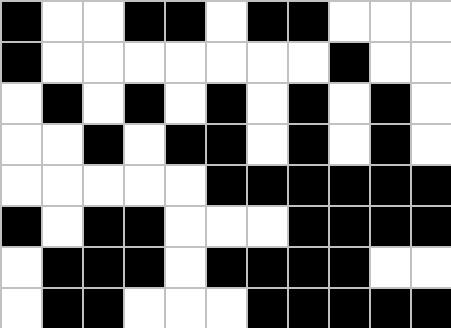[["black", "white", "white", "black", "black", "white", "black", "black", "white", "white", "white"], ["black", "white", "white", "white", "white", "white", "white", "white", "black", "white", "white"], ["white", "black", "white", "black", "white", "black", "white", "black", "white", "black", "white"], ["white", "white", "black", "white", "black", "black", "white", "black", "white", "black", "white"], ["white", "white", "white", "white", "white", "black", "black", "black", "black", "black", "black"], ["black", "white", "black", "black", "white", "white", "white", "black", "black", "black", "black"], ["white", "black", "black", "black", "white", "black", "black", "black", "black", "white", "white"], ["white", "black", "black", "white", "white", "white", "black", "black", "black", "black", "black"]]